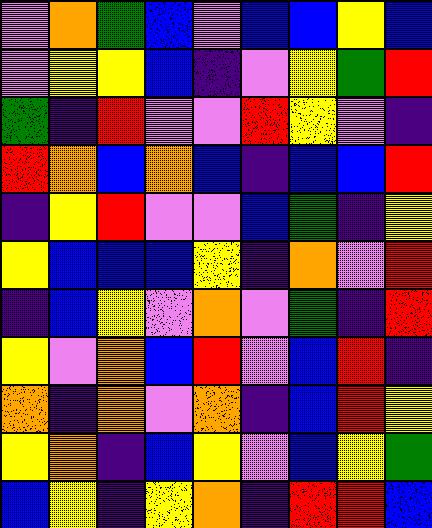[["violet", "orange", "green", "blue", "violet", "blue", "blue", "yellow", "blue"], ["violet", "yellow", "yellow", "blue", "indigo", "violet", "yellow", "green", "red"], ["green", "indigo", "red", "violet", "violet", "red", "yellow", "violet", "indigo"], ["red", "orange", "blue", "orange", "blue", "indigo", "blue", "blue", "red"], ["indigo", "yellow", "red", "violet", "violet", "blue", "green", "indigo", "yellow"], ["yellow", "blue", "blue", "blue", "yellow", "indigo", "orange", "violet", "red"], ["indigo", "blue", "yellow", "violet", "orange", "violet", "green", "indigo", "red"], ["yellow", "violet", "orange", "blue", "red", "violet", "blue", "red", "indigo"], ["orange", "indigo", "orange", "violet", "orange", "indigo", "blue", "red", "yellow"], ["yellow", "orange", "indigo", "blue", "yellow", "violet", "blue", "yellow", "green"], ["blue", "yellow", "indigo", "yellow", "orange", "indigo", "red", "red", "blue"]]